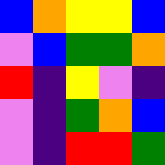[["blue", "orange", "yellow", "yellow", "blue"], ["violet", "blue", "green", "green", "orange"], ["red", "indigo", "yellow", "violet", "indigo"], ["violet", "indigo", "green", "orange", "blue"], ["violet", "indigo", "red", "red", "green"]]